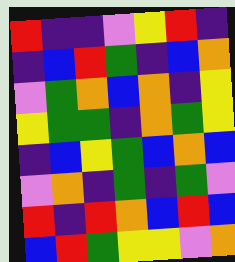[["red", "indigo", "indigo", "violet", "yellow", "red", "indigo"], ["indigo", "blue", "red", "green", "indigo", "blue", "orange"], ["violet", "green", "orange", "blue", "orange", "indigo", "yellow"], ["yellow", "green", "green", "indigo", "orange", "green", "yellow"], ["indigo", "blue", "yellow", "green", "blue", "orange", "blue"], ["violet", "orange", "indigo", "green", "indigo", "green", "violet"], ["red", "indigo", "red", "orange", "blue", "red", "blue"], ["blue", "red", "green", "yellow", "yellow", "violet", "orange"]]